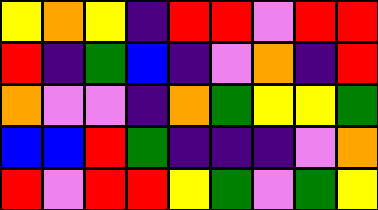[["yellow", "orange", "yellow", "indigo", "red", "red", "violet", "red", "red"], ["red", "indigo", "green", "blue", "indigo", "violet", "orange", "indigo", "red"], ["orange", "violet", "violet", "indigo", "orange", "green", "yellow", "yellow", "green"], ["blue", "blue", "red", "green", "indigo", "indigo", "indigo", "violet", "orange"], ["red", "violet", "red", "red", "yellow", "green", "violet", "green", "yellow"]]